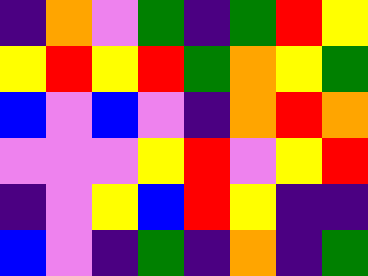[["indigo", "orange", "violet", "green", "indigo", "green", "red", "yellow"], ["yellow", "red", "yellow", "red", "green", "orange", "yellow", "green"], ["blue", "violet", "blue", "violet", "indigo", "orange", "red", "orange"], ["violet", "violet", "violet", "yellow", "red", "violet", "yellow", "red"], ["indigo", "violet", "yellow", "blue", "red", "yellow", "indigo", "indigo"], ["blue", "violet", "indigo", "green", "indigo", "orange", "indigo", "green"]]